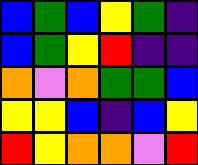[["blue", "green", "blue", "yellow", "green", "indigo"], ["blue", "green", "yellow", "red", "indigo", "indigo"], ["orange", "violet", "orange", "green", "green", "blue"], ["yellow", "yellow", "blue", "indigo", "blue", "yellow"], ["red", "yellow", "orange", "orange", "violet", "red"]]